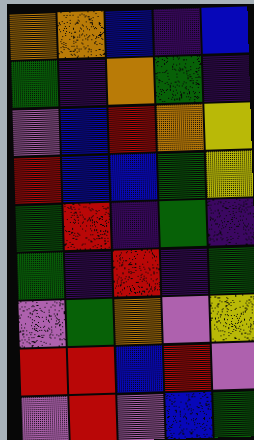[["orange", "orange", "blue", "indigo", "blue"], ["green", "indigo", "orange", "green", "indigo"], ["violet", "blue", "red", "orange", "yellow"], ["red", "blue", "blue", "green", "yellow"], ["green", "red", "indigo", "green", "indigo"], ["green", "indigo", "red", "indigo", "green"], ["violet", "green", "orange", "violet", "yellow"], ["red", "red", "blue", "red", "violet"], ["violet", "red", "violet", "blue", "green"]]